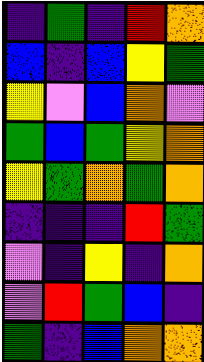[["indigo", "green", "indigo", "red", "orange"], ["blue", "indigo", "blue", "yellow", "green"], ["yellow", "violet", "blue", "orange", "violet"], ["green", "blue", "green", "yellow", "orange"], ["yellow", "green", "orange", "green", "orange"], ["indigo", "indigo", "indigo", "red", "green"], ["violet", "indigo", "yellow", "indigo", "orange"], ["violet", "red", "green", "blue", "indigo"], ["green", "indigo", "blue", "orange", "orange"]]